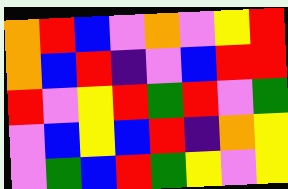[["orange", "red", "blue", "violet", "orange", "violet", "yellow", "red"], ["orange", "blue", "red", "indigo", "violet", "blue", "red", "red"], ["red", "violet", "yellow", "red", "green", "red", "violet", "green"], ["violet", "blue", "yellow", "blue", "red", "indigo", "orange", "yellow"], ["violet", "green", "blue", "red", "green", "yellow", "violet", "yellow"]]